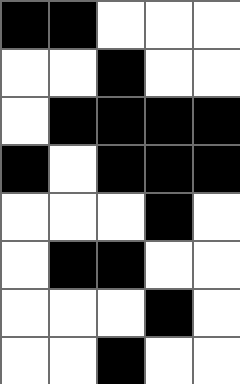[["black", "black", "white", "white", "white"], ["white", "white", "black", "white", "white"], ["white", "black", "black", "black", "black"], ["black", "white", "black", "black", "black"], ["white", "white", "white", "black", "white"], ["white", "black", "black", "white", "white"], ["white", "white", "white", "black", "white"], ["white", "white", "black", "white", "white"]]